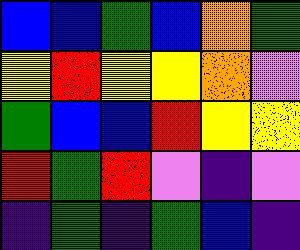[["blue", "blue", "green", "blue", "orange", "green"], ["yellow", "red", "yellow", "yellow", "orange", "violet"], ["green", "blue", "blue", "red", "yellow", "yellow"], ["red", "green", "red", "violet", "indigo", "violet"], ["indigo", "green", "indigo", "green", "blue", "indigo"]]